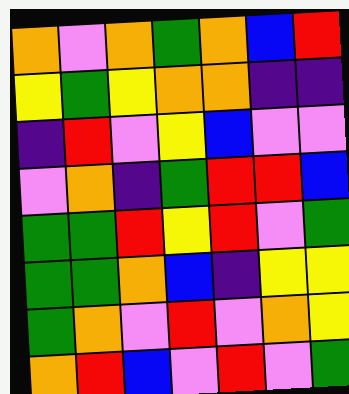[["orange", "violet", "orange", "green", "orange", "blue", "red"], ["yellow", "green", "yellow", "orange", "orange", "indigo", "indigo"], ["indigo", "red", "violet", "yellow", "blue", "violet", "violet"], ["violet", "orange", "indigo", "green", "red", "red", "blue"], ["green", "green", "red", "yellow", "red", "violet", "green"], ["green", "green", "orange", "blue", "indigo", "yellow", "yellow"], ["green", "orange", "violet", "red", "violet", "orange", "yellow"], ["orange", "red", "blue", "violet", "red", "violet", "green"]]